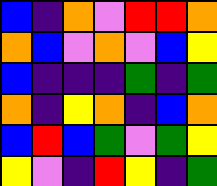[["blue", "indigo", "orange", "violet", "red", "red", "orange"], ["orange", "blue", "violet", "orange", "violet", "blue", "yellow"], ["blue", "indigo", "indigo", "indigo", "green", "indigo", "green"], ["orange", "indigo", "yellow", "orange", "indigo", "blue", "orange"], ["blue", "red", "blue", "green", "violet", "green", "yellow"], ["yellow", "violet", "indigo", "red", "yellow", "indigo", "green"]]